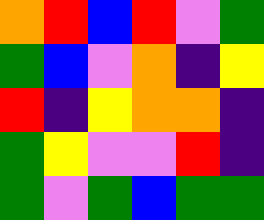[["orange", "red", "blue", "red", "violet", "green"], ["green", "blue", "violet", "orange", "indigo", "yellow"], ["red", "indigo", "yellow", "orange", "orange", "indigo"], ["green", "yellow", "violet", "violet", "red", "indigo"], ["green", "violet", "green", "blue", "green", "green"]]